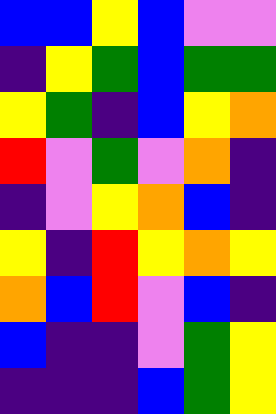[["blue", "blue", "yellow", "blue", "violet", "violet"], ["indigo", "yellow", "green", "blue", "green", "green"], ["yellow", "green", "indigo", "blue", "yellow", "orange"], ["red", "violet", "green", "violet", "orange", "indigo"], ["indigo", "violet", "yellow", "orange", "blue", "indigo"], ["yellow", "indigo", "red", "yellow", "orange", "yellow"], ["orange", "blue", "red", "violet", "blue", "indigo"], ["blue", "indigo", "indigo", "violet", "green", "yellow"], ["indigo", "indigo", "indigo", "blue", "green", "yellow"]]